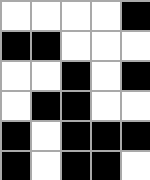[["white", "white", "white", "white", "black"], ["black", "black", "white", "white", "white"], ["white", "white", "black", "white", "black"], ["white", "black", "black", "white", "white"], ["black", "white", "black", "black", "black"], ["black", "white", "black", "black", "white"]]